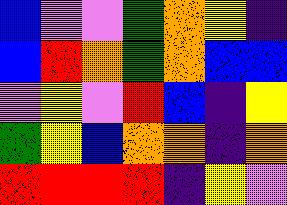[["blue", "violet", "violet", "green", "orange", "yellow", "indigo"], ["blue", "red", "orange", "green", "orange", "blue", "blue"], ["violet", "yellow", "violet", "red", "blue", "indigo", "yellow"], ["green", "yellow", "blue", "orange", "orange", "indigo", "orange"], ["red", "red", "red", "red", "indigo", "yellow", "violet"]]